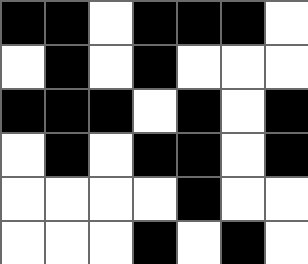[["black", "black", "white", "black", "black", "black", "white"], ["white", "black", "white", "black", "white", "white", "white"], ["black", "black", "black", "white", "black", "white", "black"], ["white", "black", "white", "black", "black", "white", "black"], ["white", "white", "white", "white", "black", "white", "white"], ["white", "white", "white", "black", "white", "black", "white"]]